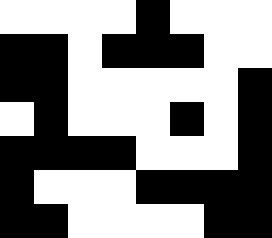[["white", "white", "white", "white", "black", "white", "white", "white"], ["black", "black", "white", "black", "black", "black", "white", "white"], ["black", "black", "white", "white", "white", "white", "white", "black"], ["white", "black", "white", "white", "white", "black", "white", "black"], ["black", "black", "black", "black", "white", "white", "white", "black"], ["black", "white", "white", "white", "black", "black", "black", "black"], ["black", "black", "white", "white", "white", "white", "black", "black"]]